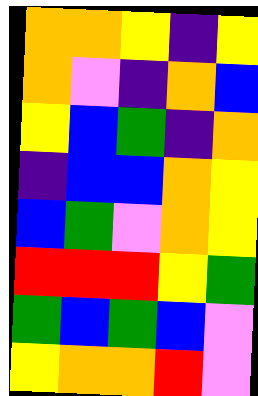[["orange", "orange", "yellow", "indigo", "yellow"], ["orange", "violet", "indigo", "orange", "blue"], ["yellow", "blue", "green", "indigo", "orange"], ["indigo", "blue", "blue", "orange", "yellow"], ["blue", "green", "violet", "orange", "yellow"], ["red", "red", "red", "yellow", "green"], ["green", "blue", "green", "blue", "violet"], ["yellow", "orange", "orange", "red", "violet"]]